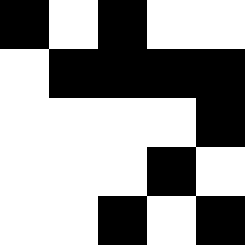[["black", "white", "black", "white", "white"], ["white", "black", "black", "black", "black"], ["white", "white", "white", "white", "black"], ["white", "white", "white", "black", "white"], ["white", "white", "black", "white", "black"]]